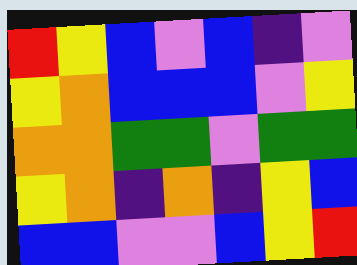[["red", "yellow", "blue", "violet", "blue", "indigo", "violet"], ["yellow", "orange", "blue", "blue", "blue", "violet", "yellow"], ["orange", "orange", "green", "green", "violet", "green", "green"], ["yellow", "orange", "indigo", "orange", "indigo", "yellow", "blue"], ["blue", "blue", "violet", "violet", "blue", "yellow", "red"]]